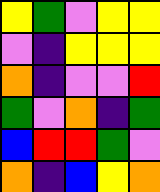[["yellow", "green", "violet", "yellow", "yellow"], ["violet", "indigo", "yellow", "yellow", "yellow"], ["orange", "indigo", "violet", "violet", "red"], ["green", "violet", "orange", "indigo", "green"], ["blue", "red", "red", "green", "violet"], ["orange", "indigo", "blue", "yellow", "orange"]]